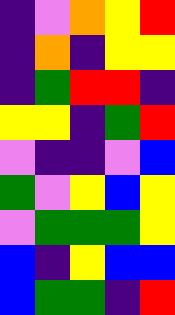[["indigo", "violet", "orange", "yellow", "red"], ["indigo", "orange", "indigo", "yellow", "yellow"], ["indigo", "green", "red", "red", "indigo"], ["yellow", "yellow", "indigo", "green", "red"], ["violet", "indigo", "indigo", "violet", "blue"], ["green", "violet", "yellow", "blue", "yellow"], ["violet", "green", "green", "green", "yellow"], ["blue", "indigo", "yellow", "blue", "blue"], ["blue", "green", "green", "indigo", "red"]]